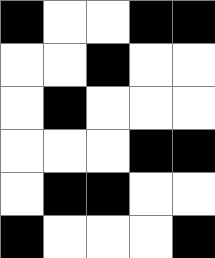[["black", "white", "white", "black", "black"], ["white", "white", "black", "white", "white"], ["white", "black", "white", "white", "white"], ["white", "white", "white", "black", "black"], ["white", "black", "black", "white", "white"], ["black", "white", "white", "white", "black"]]